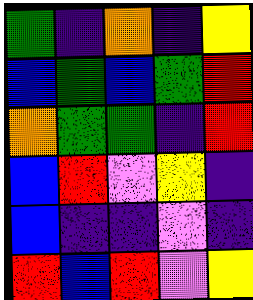[["green", "indigo", "orange", "indigo", "yellow"], ["blue", "green", "blue", "green", "red"], ["orange", "green", "green", "indigo", "red"], ["blue", "red", "violet", "yellow", "indigo"], ["blue", "indigo", "indigo", "violet", "indigo"], ["red", "blue", "red", "violet", "yellow"]]